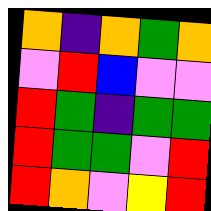[["orange", "indigo", "orange", "green", "orange"], ["violet", "red", "blue", "violet", "violet"], ["red", "green", "indigo", "green", "green"], ["red", "green", "green", "violet", "red"], ["red", "orange", "violet", "yellow", "red"]]